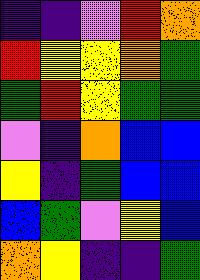[["indigo", "indigo", "violet", "red", "orange"], ["red", "yellow", "yellow", "orange", "green"], ["green", "red", "yellow", "green", "green"], ["violet", "indigo", "orange", "blue", "blue"], ["yellow", "indigo", "green", "blue", "blue"], ["blue", "green", "violet", "yellow", "blue"], ["orange", "yellow", "indigo", "indigo", "green"]]